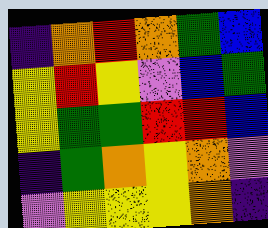[["indigo", "orange", "red", "orange", "green", "blue"], ["yellow", "red", "yellow", "violet", "blue", "green"], ["yellow", "green", "green", "red", "red", "blue"], ["indigo", "green", "orange", "yellow", "orange", "violet"], ["violet", "yellow", "yellow", "yellow", "orange", "indigo"]]